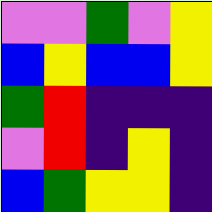[["violet", "violet", "green", "violet", "yellow"], ["blue", "yellow", "blue", "blue", "yellow"], ["green", "red", "indigo", "indigo", "indigo"], ["violet", "red", "indigo", "yellow", "indigo"], ["blue", "green", "yellow", "yellow", "indigo"]]